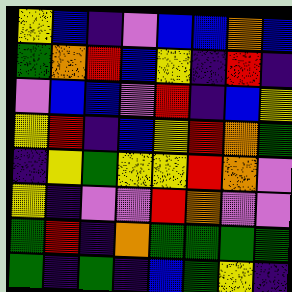[["yellow", "blue", "indigo", "violet", "blue", "blue", "orange", "blue"], ["green", "orange", "red", "blue", "yellow", "indigo", "red", "indigo"], ["violet", "blue", "blue", "violet", "red", "indigo", "blue", "yellow"], ["yellow", "red", "indigo", "blue", "yellow", "red", "orange", "green"], ["indigo", "yellow", "green", "yellow", "yellow", "red", "orange", "violet"], ["yellow", "indigo", "violet", "violet", "red", "orange", "violet", "violet"], ["green", "red", "indigo", "orange", "green", "green", "green", "green"], ["green", "indigo", "green", "indigo", "blue", "green", "yellow", "indigo"]]